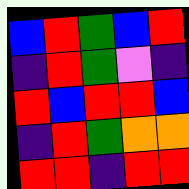[["blue", "red", "green", "blue", "red"], ["indigo", "red", "green", "violet", "indigo"], ["red", "blue", "red", "red", "blue"], ["indigo", "red", "green", "orange", "orange"], ["red", "red", "indigo", "red", "red"]]